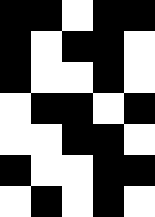[["black", "black", "white", "black", "black"], ["black", "white", "black", "black", "white"], ["black", "white", "white", "black", "white"], ["white", "black", "black", "white", "black"], ["white", "white", "black", "black", "white"], ["black", "white", "white", "black", "black"], ["white", "black", "white", "black", "white"]]